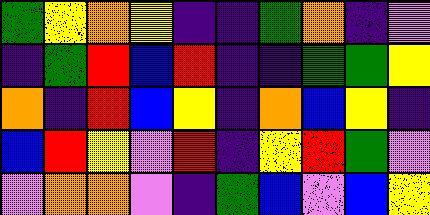[["green", "yellow", "orange", "yellow", "indigo", "indigo", "green", "orange", "indigo", "violet"], ["indigo", "green", "red", "blue", "red", "indigo", "indigo", "green", "green", "yellow"], ["orange", "indigo", "red", "blue", "yellow", "indigo", "orange", "blue", "yellow", "indigo"], ["blue", "red", "yellow", "violet", "red", "indigo", "yellow", "red", "green", "violet"], ["violet", "orange", "orange", "violet", "indigo", "green", "blue", "violet", "blue", "yellow"]]